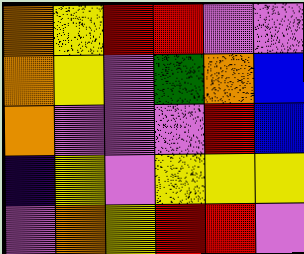[["orange", "yellow", "red", "red", "violet", "violet"], ["orange", "yellow", "violet", "green", "orange", "blue"], ["orange", "violet", "violet", "violet", "red", "blue"], ["indigo", "yellow", "violet", "yellow", "yellow", "yellow"], ["violet", "orange", "yellow", "red", "red", "violet"]]